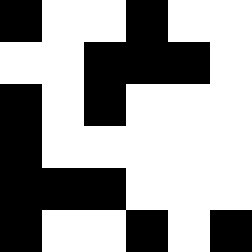[["black", "white", "white", "black", "white", "white"], ["white", "white", "black", "black", "black", "white"], ["black", "white", "black", "white", "white", "white"], ["black", "white", "white", "white", "white", "white"], ["black", "black", "black", "white", "white", "white"], ["black", "white", "white", "black", "white", "black"]]